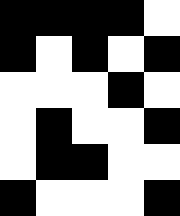[["black", "black", "black", "black", "white"], ["black", "white", "black", "white", "black"], ["white", "white", "white", "black", "white"], ["white", "black", "white", "white", "black"], ["white", "black", "black", "white", "white"], ["black", "white", "white", "white", "black"]]